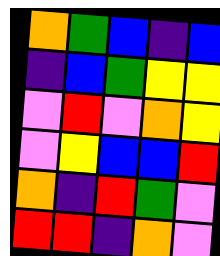[["orange", "green", "blue", "indigo", "blue"], ["indigo", "blue", "green", "yellow", "yellow"], ["violet", "red", "violet", "orange", "yellow"], ["violet", "yellow", "blue", "blue", "red"], ["orange", "indigo", "red", "green", "violet"], ["red", "red", "indigo", "orange", "violet"]]